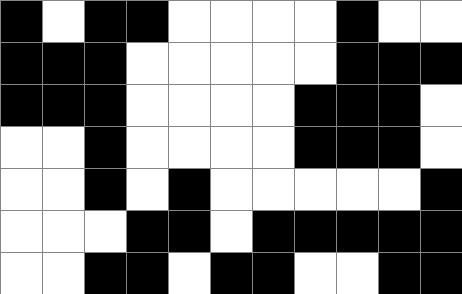[["black", "white", "black", "black", "white", "white", "white", "white", "black", "white", "white"], ["black", "black", "black", "white", "white", "white", "white", "white", "black", "black", "black"], ["black", "black", "black", "white", "white", "white", "white", "black", "black", "black", "white"], ["white", "white", "black", "white", "white", "white", "white", "black", "black", "black", "white"], ["white", "white", "black", "white", "black", "white", "white", "white", "white", "white", "black"], ["white", "white", "white", "black", "black", "white", "black", "black", "black", "black", "black"], ["white", "white", "black", "black", "white", "black", "black", "white", "white", "black", "black"]]